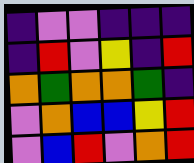[["indigo", "violet", "violet", "indigo", "indigo", "indigo"], ["indigo", "red", "violet", "yellow", "indigo", "red"], ["orange", "green", "orange", "orange", "green", "indigo"], ["violet", "orange", "blue", "blue", "yellow", "red"], ["violet", "blue", "red", "violet", "orange", "red"]]